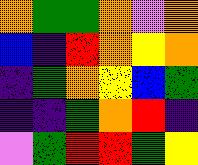[["orange", "green", "green", "orange", "violet", "orange"], ["blue", "indigo", "red", "orange", "yellow", "orange"], ["indigo", "green", "orange", "yellow", "blue", "green"], ["indigo", "indigo", "green", "orange", "red", "indigo"], ["violet", "green", "red", "red", "green", "yellow"]]